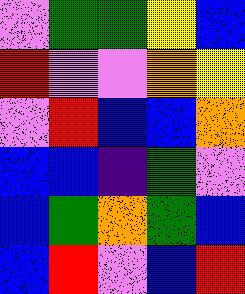[["violet", "green", "green", "yellow", "blue"], ["red", "violet", "violet", "orange", "yellow"], ["violet", "red", "blue", "blue", "orange"], ["blue", "blue", "indigo", "green", "violet"], ["blue", "green", "orange", "green", "blue"], ["blue", "red", "violet", "blue", "red"]]